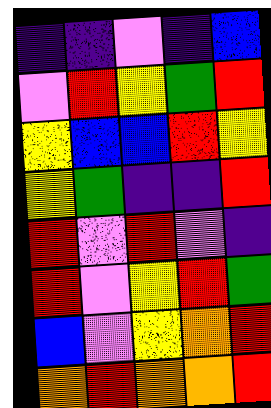[["indigo", "indigo", "violet", "indigo", "blue"], ["violet", "red", "yellow", "green", "red"], ["yellow", "blue", "blue", "red", "yellow"], ["yellow", "green", "indigo", "indigo", "red"], ["red", "violet", "red", "violet", "indigo"], ["red", "violet", "yellow", "red", "green"], ["blue", "violet", "yellow", "orange", "red"], ["orange", "red", "orange", "orange", "red"]]